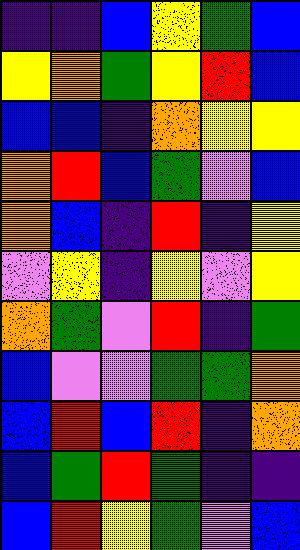[["indigo", "indigo", "blue", "yellow", "green", "blue"], ["yellow", "orange", "green", "yellow", "red", "blue"], ["blue", "blue", "indigo", "orange", "yellow", "yellow"], ["orange", "red", "blue", "green", "violet", "blue"], ["orange", "blue", "indigo", "red", "indigo", "yellow"], ["violet", "yellow", "indigo", "yellow", "violet", "yellow"], ["orange", "green", "violet", "red", "indigo", "green"], ["blue", "violet", "violet", "green", "green", "orange"], ["blue", "red", "blue", "red", "indigo", "orange"], ["blue", "green", "red", "green", "indigo", "indigo"], ["blue", "red", "yellow", "green", "violet", "blue"]]